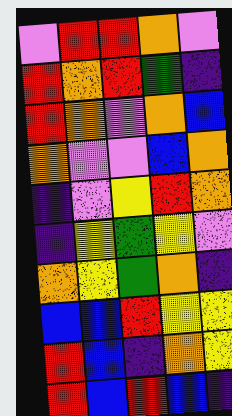[["violet", "red", "red", "orange", "violet"], ["red", "orange", "red", "green", "indigo"], ["red", "orange", "violet", "orange", "blue"], ["orange", "violet", "violet", "blue", "orange"], ["indigo", "violet", "yellow", "red", "orange"], ["indigo", "yellow", "green", "yellow", "violet"], ["orange", "yellow", "green", "orange", "indigo"], ["blue", "blue", "red", "yellow", "yellow"], ["red", "blue", "indigo", "orange", "yellow"], ["red", "blue", "red", "blue", "indigo"]]